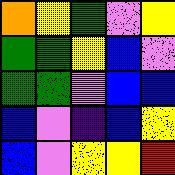[["orange", "yellow", "green", "violet", "yellow"], ["green", "green", "yellow", "blue", "violet"], ["green", "green", "violet", "blue", "blue"], ["blue", "violet", "indigo", "blue", "yellow"], ["blue", "violet", "yellow", "yellow", "red"]]